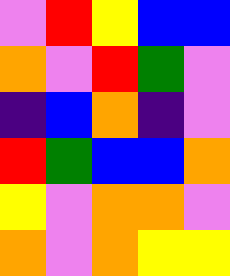[["violet", "red", "yellow", "blue", "blue"], ["orange", "violet", "red", "green", "violet"], ["indigo", "blue", "orange", "indigo", "violet"], ["red", "green", "blue", "blue", "orange"], ["yellow", "violet", "orange", "orange", "violet"], ["orange", "violet", "orange", "yellow", "yellow"]]